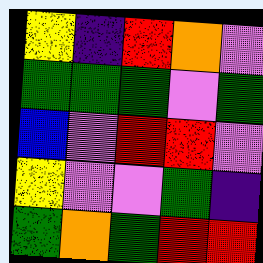[["yellow", "indigo", "red", "orange", "violet"], ["green", "green", "green", "violet", "green"], ["blue", "violet", "red", "red", "violet"], ["yellow", "violet", "violet", "green", "indigo"], ["green", "orange", "green", "red", "red"]]